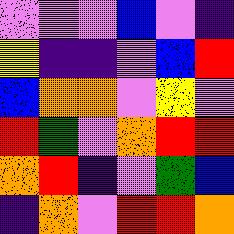[["violet", "violet", "violet", "blue", "violet", "indigo"], ["yellow", "indigo", "indigo", "violet", "blue", "red"], ["blue", "orange", "orange", "violet", "yellow", "violet"], ["red", "green", "violet", "orange", "red", "red"], ["orange", "red", "indigo", "violet", "green", "blue"], ["indigo", "orange", "violet", "red", "red", "orange"]]